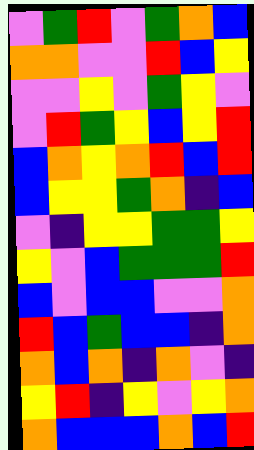[["violet", "green", "red", "violet", "green", "orange", "blue"], ["orange", "orange", "violet", "violet", "red", "blue", "yellow"], ["violet", "violet", "yellow", "violet", "green", "yellow", "violet"], ["violet", "red", "green", "yellow", "blue", "yellow", "red"], ["blue", "orange", "yellow", "orange", "red", "blue", "red"], ["blue", "yellow", "yellow", "green", "orange", "indigo", "blue"], ["violet", "indigo", "yellow", "yellow", "green", "green", "yellow"], ["yellow", "violet", "blue", "green", "green", "green", "red"], ["blue", "violet", "blue", "blue", "violet", "violet", "orange"], ["red", "blue", "green", "blue", "blue", "indigo", "orange"], ["orange", "blue", "orange", "indigo", "orange", "violet", "indigo"], ["yellow", "red", "indigo", "yellow", "violet", "yellow", "orange"], ["orange", "blue", "blue", "blue", "orange", "blue", "red"]]